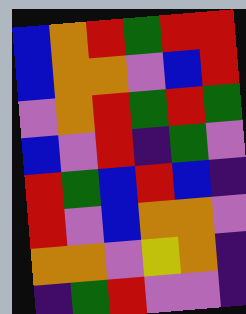[["blue", "orange", "red", "green", "red", "red"], ["blue", "orange", "orange", "violet", "blue", "red"], ["violet", "orange", "red", "green", "red", "green"], ["blue", "violet", "red", "indigo", "green", "violet"], ["red", "green", "blue", "red", "blue", "indigo"], ["red", "violet", "blue", "orange", "orange", "violet"], ["orange", "orange", "violet", "yellow", "orange", "indigo"], ["indigo", "green", "red", "violet", "violet", "indigo"]]